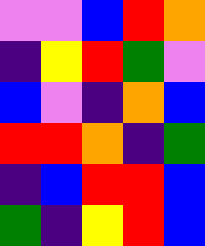[["violet", "violet", "blue", "red", "orange"], ["indigo", "yellow", "red", "green", "violet"], ["blue", "violet", "indigo", "orange", "blue"], ["red", "red", "orange", "indigo", "green"], ["indigo", "blue", "red", "red", "blue"], ["green", "indigo", "yellow", "red", "blue"]]